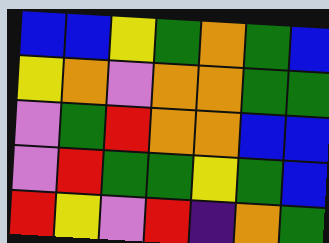[["blue", "blue", "yellow", "green", "orange", "green", "blue"], ["yellow", "orange", "violet", "orange", "orange", "green", "green"], ["violet", "green", "red", "orange", "orange", "blue", "blue"], ["violet", "red", "green", "green", "yellow", "green", "blue"], ["red", "yellow", "violet", "red", "indigo", "orange", "green"]]